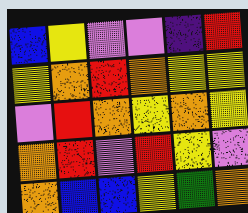[["blue", "yellow", "violet", "violet", "indigo", "red"], ["yellow", "orange", "red", "orange", "yellow", "yellow"], ["violet", "red", "orange", "yellow", "orange", "yellow"], ["orange", "red", "violet", "red", "yellow", "violet"], ["orange", "blue", "blue", "yellow", "green", "orange"]]